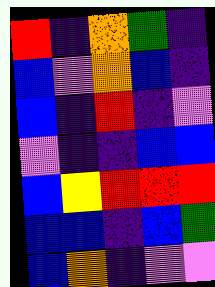[["red", "indigo", "orange", "green", "indigo"], ["blue", "violet", "orange", "blue", "indigo"], ["blue", "indigo", "red", "indigo", "violet"], ["violet", "indigo", "indigo", "blue", "blue"], ["blue", "yellow", "red", "red", "red"], ["blue", "blue", "indigo", "blue", "green"], ["blue", "orange", "indigo", "violet", "violet"]]